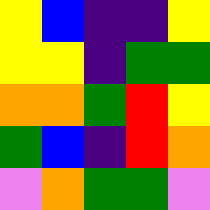[["yellow", "blue", "indigo", "indigo", "yellow"], ["yellow", "yellow", "indigo", "green", "green"], ["orange", "orange", "green", "red", "yellow"], ["green", "blue", "indigo", "red", "orange"], ["violet", "orange", "green", "green", "violet"]]